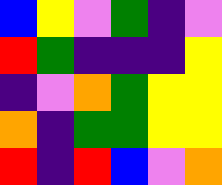[["blue", "yellow", "violet", "green", "indigo", "violet"], ["red", "green", "indigo", "indigo", "indigo", "yellow"], ["indigo", "violet", "orange", "green", "yellow", "yellow"], ["orange", "indigo", "green", "green", "yellow", "yellow"], ["red", "indigo", "red", "blue", "violet", "orange"]]